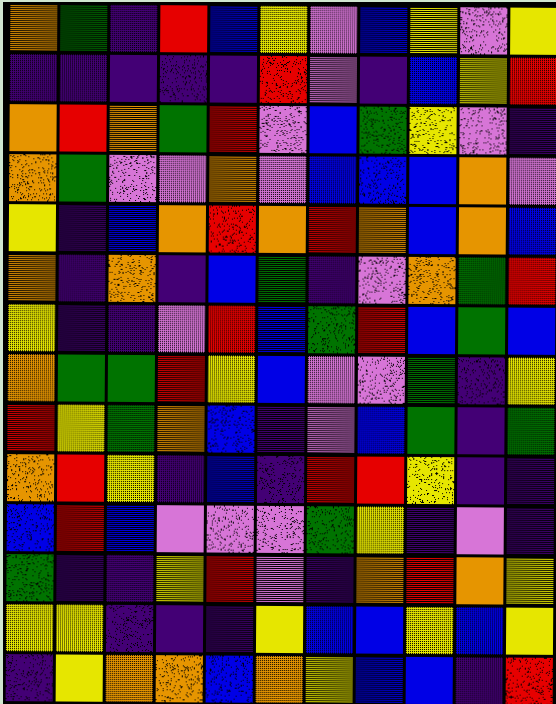[["orange", "green", "indigo", "red", "blue", "yellow", "violet", "blue", "yellow", "violet", "yellow"], ["indigo", "indigo", "indigo", "indigo", "indigo", "red", "violet", "indigo", "blue", "yellow", "red"], ["orange", "red", "orange", "green", "red", "violet", "blue", "green", "yellow", "violet", "indigo"], ["orange", "green", "violet", "violet", "orange", "violet", "blue", "blue", "blue", "orange", "violet"], ["yellow", "indigo", "blue", "orange", "red", "orange", "red", "orange", "blue", "orange", "blue"], ["orange", "indigo", "orange", "indigo", "blue", "green", "indigo", "violet", "orange", "green", "red"], ["yellow", "indigo", "indigo", "violet", "red", "blue", "green", "red", "blue", "green", "blue"], ["orange", "green", "green", "red", "yellow", "blue", "violet", "violet", "green", "indigo", "yellow"], ["red", "yellow", "green", "orange", "blue", "indigo", "violet", "blue", "green", "indigo", "green"], ["orange", "red", "yellow", "indigo", "blue", "indigo", "red", "red", "yellow", "indigo", "indigo"], ["blue", "red", "blue", "violet", "violet", "violet", "green", "yellow", "indigo", "violet", "indigo"], ["green", "indigo", "indigo", "yellow", "red", "violet", "indigo", "orange", "red", "orange", "yellow"], ["yellow", "yellow", "indigo", "indigo", "indigo", "yellow", "blue", "blue", "yellow", "blue", "yellow"], ["indigo", "yellow", "orange", "orange", "blue", "orange", "yellow", "blue", "blue", "indigo", "red"]]